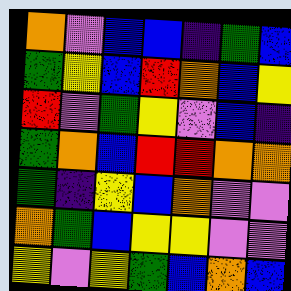[["orange", "violet", "blue", "blue", "indigo", "green", "blue"], ["green", "yellow", "blue", "red", "orange", "blue", "yellow"], ["red", "violet", "green", "yellow", "violet", "blue", "indigo"], ["green", "orange", "blue", "red", "red", "orange", "orange"], ["green", "indigo", "yellow", "blue", "orange", "violet", "violet"], ["orange", "green", "blue", "yellow", "yellow", "violet", "violet"], ["yellow", "violet", "yellow", "green", "blue", "orange", "blue"]]